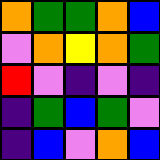[["orange", "green", "green", "orange", "blue"], ["violet", "orange", "yellow", "orange", "green"], ["red", "violet", "indigo", "violet", "indigo"], ["indigo", "green", "blue", "green", "violet"], ["indigo", "blue", "violet", "orange", "blue"]]